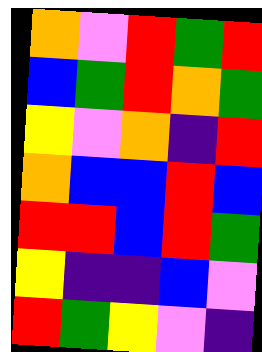[["orange", "violet", "red", "green", "red"], ["blue", "green", "red", "orange", "green"], ["yellow", "violet", "orange", "indigo", "red"], ["orange", "blue", "blue", "red", "blue"], ["red", "red", "blue", "red", "green"], ["yellow", "indigo", "indigo", "blue", "violet"], ["red", "green", "yellow", "violet", "indigo"]]